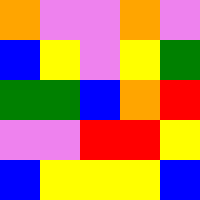[["orange", "violet", "violet", "orange", "violet"], ["blue", "yellow", "violet", "yellow", "green"], ["green", "green", "blue", "orange", "red"], ["violet", "violet", "red", "red", "yellow"], ["blue", "yellow", "yellow", "yellow", "blue"]]